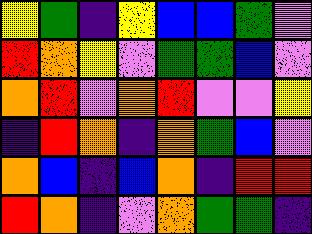[["yellow", "green", "indigo", "yellow", "blue", "blue", "green", "violet"], ["red", "orange", "yellow", "violet", "green", "green", "blue", "violet"], ["orange", "red", "violet", "orange", "red", "violet", "violet", "yellow"], ["indigo", "red", "orange", "indigo", "orange", "green", "blue", "violet"], ["orange", "blue", "indigo", "blue", "orange", "indigo", "red", "red"], ["red", "orange", "indigo", "violet", "orange", "green", "green", "indigo"]]